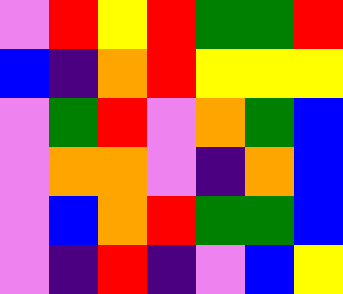[["violet", "red", "yellow", "red", "green", "green", "red"], ["blue", "indigo", "orange", "red", "yellow", "yellow", "yellow"], ["violet", "green", "red", "violet", "orange", "green", "blue"], ["violet", "orange", "orange", "violet", "indigo", "orange", "blue"], ["violet", "blue", "orange", "red", "green", "green", "blue"], ["violet", "indigo", "red", "indigo", "violet", "blue", "yellow"]]